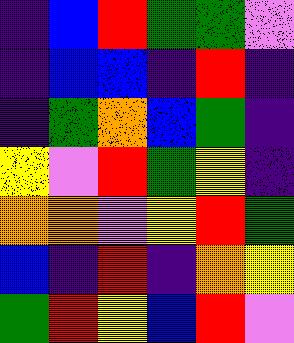[["indigo", "blue", "red", "green", "green", "violet"], ["indigo", "blue", "blue", "indigo", "red", "indigo"], ["indigo", "green", "orange", "blue", "green", "indigo"], ["yellow", "violet", "red", "green", "yellow", "indigo"], ["orange", "orange", "violet", "yellow", "red", "green"], ["blue", "indigo", "red", "indigo", "orange", "yellow"], ["green", "red", "yellow", "blue", "red", "violet"]]